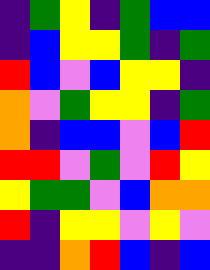[["indigo", "green", "yellow", "indigo", "green", "blue", "blue"], ["indigo", "blue", "yellow", "yellow", "green", "indigo", "green"], ["red", "blue", "violet", "blue", "yellow", "yellow", "indigo"], ["orange", "violet", "green", "yellow", "yellow", "indigo", "green"], ["orange", "indigo", "blue", "blue", "violet", "blue", "red"], ["red", "red", "violet", "green", "violet", "red", "yellow"], ["yellow", "green", "green", "violet", "blue", "orange", "orange"], ["red", "indigo", "yellow", "yellow", "violet", "yellow", "violet"], ["indigo", "indigo", "orange", "red", "blue", "indigo", "blue"]]